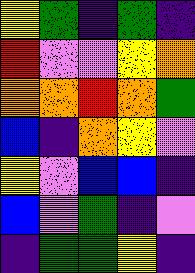[["yellow", "green", "indigo", "green", "indigo"], ["red", "violet", "violet", "yellow", "orange"], ["orange", "orange", "red", "orange", "green"], ["blue", "indigo", "orange", "yellow", "violet"], ["yellow", "violet", "blue", "blue", "indigo"], ["blue", "violet", "green", "indigo", "violet"], ["indigo", "green", "green", "yellow", "indigo"]]